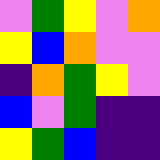[["violet", "green", "yellow", "violet", "orange"], ["yellow", "blue", "orange", "violet", "violet"], ["indigo", "orange", "green", "yellow", "violet"], ["blue", "violet", "green", "indigo", "indigo"], ["yellow", "green", "blue", "indigo", "indigo"]]